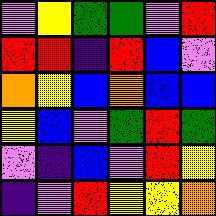[["violet", "yellow", "green", "green", "violet", "red"], ["red", "red", "indigo", "red", "blue", "violet"], ["orange", "yellow", "blue", "orange", "blue", "blue"], ["yellow", "blue", "violet", "green", "red", "green"], ["violet", "indigo", "blue", "violet", "red", "yellow"], ["indigo", "violet", "red", "yellow", "yellow", "orange"]]